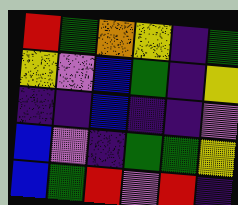[["red", "green", "orange", "yellow", "indigo", "green"], ["yellow", "violet", "blue", "green", "indigo", "yellow"], ["indigo", "indigo", "blue", "indigo", "indigo", "violet"], ["blue", "violet", "indigo", "green", "green", "yellow"], ["blue", "green", "red", "violet", "red", "indigo"]]